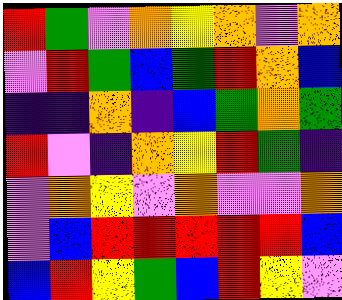[["red", "green", "violet", "orange", "yellow", "orange", "violet", "orange"], ["violet", "red", "green", "blue", "green", "red", "orange", "blue"], ["indigo", "indigo", "orange", "indigo", "blue", "green", "orange", "green"], ["red", "violet", "indigo", "orange", "yellow", "red", "green", "indigo"], ["violet", "orange", "yellow", "violet", "orange", "violet", "violet", "orange"], ["violet", "blue", "red", "red", "red", "red", "red", "blue"], ["blue", "red", "yellow", "green", "blue", "red", "yellow", "violet"]]